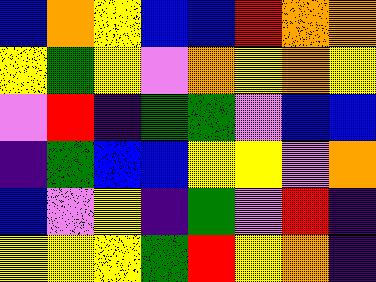[["blue", "orange", "yellow", "blue", "blue", "red", "orange", "orange"], ["yellow", "green", "yellow", "violet", "orange", "yellow", "orange", "yellow"], ["violet", "red", "indigo", "green", "green", "violet", "blue", "blue"], ["indigo", "green", "blue", "blue", "yellow", "yellow", "violet", "orange"], ["blue", "violet", "yellow", "indigo", "green", "violet", "red", "indigo"], ["yellow", "yellow", "yellow", "green", "red", "yellow", "orange", "indigo"]]